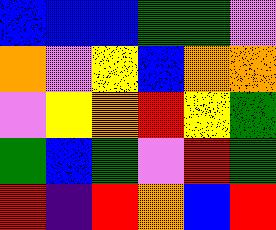[["blue", "blue", "blue", "green", "green", "violet"], ["orange", "violet", "yellow", "blue", "orange", "orange"], ["violet", "yellow", "orange", "red", "yellow", "green"], ["green", "blue", "green", "violet", "red", "green"], ["red", "indigo", "red", "orange", "blue", "red"]]